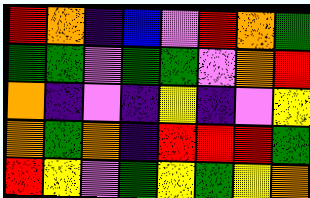[["red", "orange", "indigo", "blue", "violet", "red", "orange", "green"], ["green", "green", "violet", "green", "green", "violet", "orange", "red"], ["orange", "indigo", "violet", "indigo", "yellow", "indigo", "violet", "yellow"], ["orange", "green", "orange", "indigo", "red", "red", "red", "green"], ["red", "yellow", "violet", "green", "yellow", "green", "yellow", "orange"]]